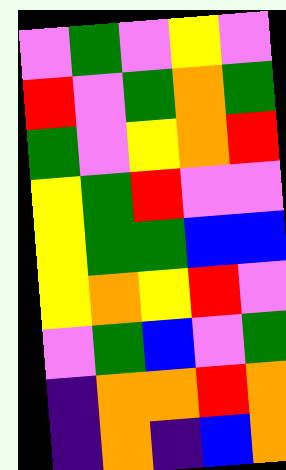[["violet", "green", "violet", "yellow", "violet"], ["red", "violet", "green", "orange", "green"], ["green", "violet", "yellow", "orange", "red"], ["yellow", "green", "red", "violet", "violet"], ["yellow", "green", "green", "blue", "blue"], ["yellow", "orange", "yellow", "red", "violet"], ["violet", "green", "blue", "violet", "green"], ["indigo", "orange", "orange", "red", "orange"], ["indigo", "orange", "indigo", "blue", "orange"]]